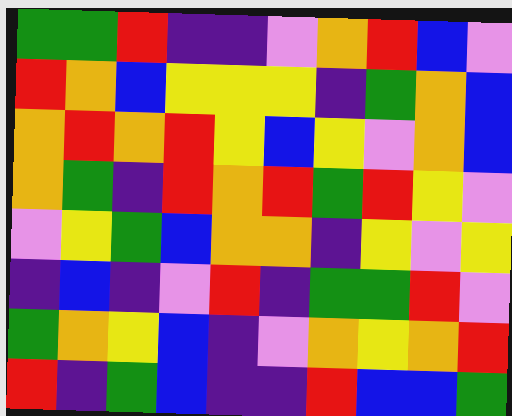[["green", "green", "red", "indigo", "indigo", "violet", "orange", "red", "blue", "violet"], ["red", "orange", "blue", "yellow", "yellow", "yellow", "indigo", "green", "orange", "blue"], ["orange", "red", "orange", "red", "yellow", "blue", "yellow", "violet", "orange", "blue"], ["orange", "green", "indigo", "red", "orange", "red", "green", "red", "yellow", "violet"], ["violet", "yellow", "green", "blue", "orange", "orange", "indigo", "yellow", "violet", "yellow"], ["indigo", "blue", "indigo", "violet", "red", "indigo", "green", "green", "red", "violet"], ["green", "orange", "yellow", "blue", "indigo", "violet", "orange", "yellow", "orange", "red"], ["red", "indigo", "green", "blue", "indigo", "indigo", "red", "blue", "blue", "green"]]